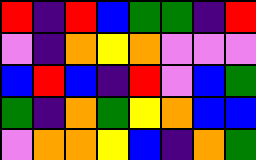[["red", "indigo", "red", "blue", "green", "green", "indigo", "red"], ["violet", "indigo", "orange", "yellow", "orange", "violet", "violet", "violet"], ["blue", "red", "blue", "indigo", "red", "violet", "blue", "green"], ["green", "indigo", "orange", "green", "yellow", "orange", "blue", "blue"], ["violet", "orange", "orange", "yellow", "blue", "indigo", "orange", "green"]]